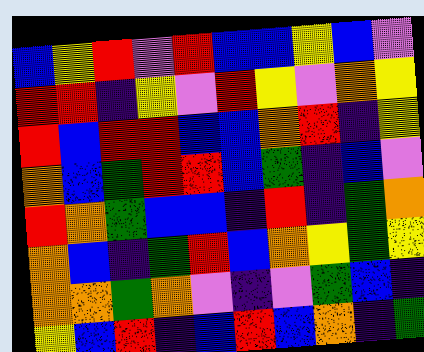[["blue", "yellow", "red", "violet", "red", "blue", "blue", "yellow", "blue", "violet"], ["red", "red", "indigo", "yellow", "violet", "red", "yellow", "violet", "orange", "yellow"], ["red", "blue", "red", "red", "blue", "blue", "orange", "red", "indigo", "yellow"], ["orange", "blue", "green", "red", "red", "blue", "green", "indigo", "blue", "violet"], ["red", "orange", "green", "blue", "blue", "indigo", "red", "indigo", "green", "orange"], ["orange", "blue", "indigo", "green", "red", "blue", "orange", "yellow", "green", "yellow"], ["orange", "orange", "green", "orange", "violet", "indigo", "violet", "green", "blue", "indigo"], ["yellow", "blue", "red", "indigo", "blue", "red", "blue", "orange", "indigo", "green"]]